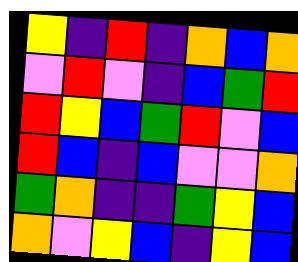[["yellow", "indigo", "red", "indigo", "orange", "blue", "orange"], ["violet", "red", "violet", "indigo", "blue", "green", "red"], ["red", "yellow", "blue", "green", "red", "violet", "blue"], ["red", "blue", "indigo", "blue", "violet", "violet", "orange"], ["green", "orange", "indigo", "indigo", "green", "yellow", "blue"], ["orange", "violet", "yellow", "blue", "indigo", "yellow", "blue"]]